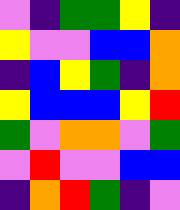[["violet", "indigo", "green", "green", "yellow", "indigo"], ["yellow", "violet", "violet", "blue", "blue", "orange"], ["indigo", "blue", "yellow", "green", "indigo", "orange"], ["yellow", "blue", "blue", "blue", "yellow", "red"], ["green", "violet", "orange", "orange", "violet", "green"], ["violet", "red", "violet", "violet", "blue", "blue"], ["indigo", "orange", "red", "green", "indigo", "violet"]]